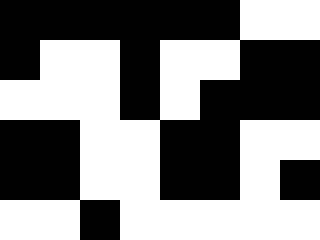[["black", "black", "black", "black", "black", "black", "white", "white"], ["black", "white", "white", "black", "white", "white", "black", "black"], ["white", "white", "white", "black", "white", "black", "black", "black"], ["black", "black", "white", "white", "black", "black", "white", "white"], ["black", "black", "white", "white", "black", "black", "white", "black"], ["white", "white", "black", "white", "white", "white", "white", "white"]]